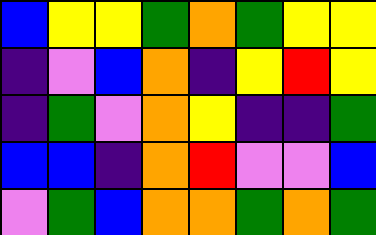[["blue", "yellow", "yellow", "green", "orange", "green", "yellow", "yellow"], ["indigo", "violet", "blue", "orange", "indigo", "yellow", "red", "yellow"], ["indigo", "green", "violet", "orange", "yellow", "indigo", "indigo", "green"], ["blue", "blue", "indigo", "orange", "red", "violet", "violet", "blue"], ["violet", "green", "blue", "orange", "orange", "green", "orange", "green"]]